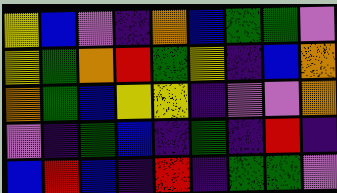[["yellow", "blue", "violet", "indigo", "orange", "blue", "green", "green", "violet"], ["yellow", "green", "orange", "red", "green", "yellow", "indigo", "blue", "orange"], ["orange", "green", "blue", "yellow", "yellow", "indigo", "violet", "violet", "orange"], ["violet", "indigo", "green", "blue", "indigo", "green", "indigo", "red", "indigo"], ["blue", "red", "blue", "indigo", "red", "indigo", "green", "green", "violet"]]